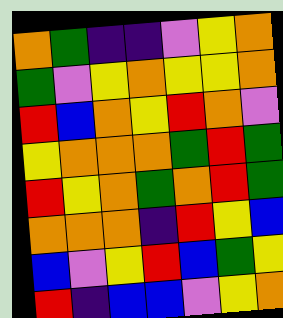[["orange", "green", "indigo", "indigo", "violet", "yellow", "orange"], ["green", "violet", "yellow", "orange", "yellow", "yellow", "orange"], ["red", "blue", "orange", "yellow", "red", "orange", "violet"], ["yellow", "orange", "orange", "orange", "green", "red", "green"], ["red", "yellow", "orange", "green", "orange", "red", "green"], ["orange", "orange", "orange", "indigo", "red", "yellow", "blue"], ["blue", "violet", "yellow", "red", "blue", "green", "yellow"], ["red", "indigo", "blue", "blue", "violet", "yellow", "orange"]]